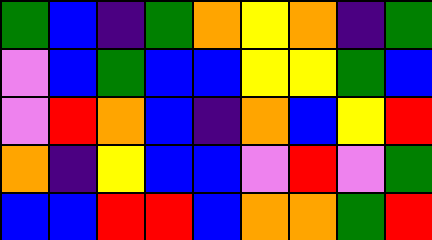[["green", "blue", "indigo", "green", "orange", "yellow", "orange", "indigo", "green"], ["violet", "blue", "green", "blue", "blue", "yellow", "yellow", "green", "blue"], ["violet", "red", "orange", "blue", "indigo", "orange", "blue", "yellow", "red"], ["orange", "indigo", "yellow", "blue", "blue", "violet", "red", "violet", "green"], ["blue", "blue", "red", "red", "blue", "orange", "orange", "green", "red"]]